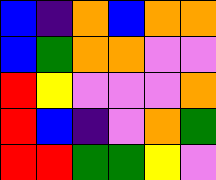[["blue", "indigo", "orange", "blue", "orange", "orange"], ["blue", "green", "orange", "orange", "violet", "violet"], ["red", "yellow", "violet", "violet", "violet", "orange"], ["red", "blue", "indigo", "violet", "orange", "green"], ["red", "red", "green", "green", "yellow", "violet"]]